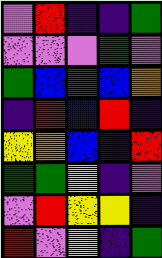[["violet", "red", "indigo", "indigo", "green"], ["violet", "violet", "violet", "green", "violet"], ["green", "blue", "green", "blue", "orange"], ["indigo", "red", "blue", "red", "indigo"], ["yellow", "orange", "blue", "indigo", "red"], ["green", "green", "yellow", "indigo", "violet"], ["violet", "red", "yellow", "yellow", "indigo"], ["red", "violet", "yellow", "indigo", "green"]]